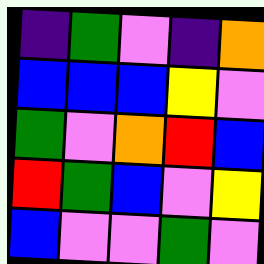[["indigo", "green", "violet", "indigo", "orange"], ["blue", "blue", "blue", "yellow", "violet"], ["green", "violet", "orange", "red", "blue"], ["red", "green", "blue", "violet", "yellow"], ["blue", "violet", "violet", "green", "violet"]]